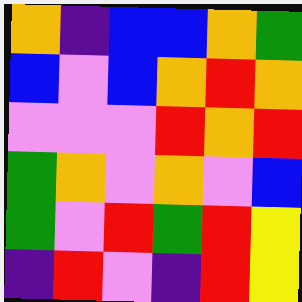[["orange", "indigo", "blue", "blue", "orange", "green"], ["blue", "violet", "blue", "orange", "red", "orange"], ["violet", "violet", "violet", "red", "orange", "red"], ["green", "orange", "violet", "orange", "violet", "blue"], ["green", "violet", "red", "green", "red", "yellow"], ["indigo", "red", "violet", "indigo", "red", "yellow"]]